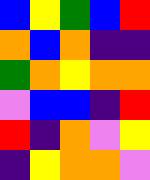[["blue", "yellow", "green", "blue", "red"], ["orange", "blue", "orange", "indigo", "indigo"], ["green", "orange", "yellow", "orange", "orange"], ["violet", "blue", "blue", "indigo", "red"], ["red", "indigo", "orange", "violet", "yellow"], ["indigo", "yellow", "orange", "orange", "violet"]]